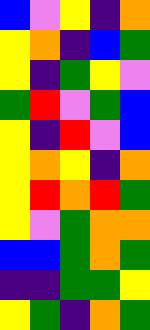[["blue", "violet", "yellow", "indigo", "orange"], ["yellow", "orange", "indigo", "blue", "green"], ["yellow", "indigo", "green", "yellow", "violet"], ["green", "red", "violet", "green", "blue"], ["yellow", "indigo", "red", "violet", "blue"], ["yellow", "orange", "yellow", "indigo", "orange"], ["yellow", "red", "orange", "red", "green"], ["yellow", "violet", "green", "orange", "orange"], ["blue", "blue", "green", "orange", "green"], ["indigo", "indigo", "green", "green", "yellow"], ["yellow", "green", "indigo", "orange", "green"]]